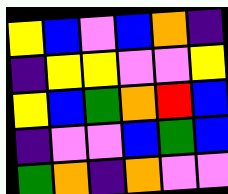[["yellow", "blue", "violet", "blue", "orange", "indigo"], ["indigo", "yellow", "yellow", "violet", "violet", "yellow"], ["yellow", "blue", "green", "orange", "red", "blue"], ["indigo", "violet", "violet", "blue", "green", "blue"], ["green", "orange", "indigo", "orange", "violet", "violet"]]